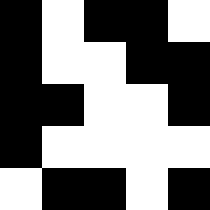[["black", "white", "black", "black", "white"], ["black", "white", "white", "black", "black"], ["black", "black", "white", "white", "black"], ["black", "white", "white", "white", "white"], ["white", "black", "black", "white", "black"]]